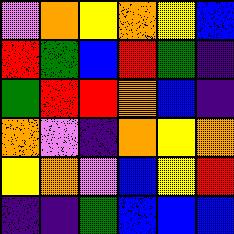[["violet", "orange", "yellow", "orange", "yellow", "blue"], ["red", "green", "blue", "red", "green", "indigo"], ["green", "red", "red", "orange", "blue", "indigo"], ["orange", "violet", "indigo", "orange", "yellow", "orange"], ["yellow", "orange", "violet", "blue", "yellow", "red"], ["indigo", "indigo", "green", "blue", "blue", "blue"]]